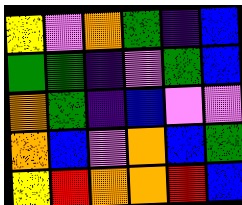[["yellow", "violet", "orange", "green", "indigo", "blue"], ["green", "green", "indigo", "violet", "green", "blue"], ["orange", "green", "indigo", "blue", "violet", "violet"], ["orange", "blue", "violet", "orange", "blue", "green"], ["yellow", "red", "orange", "orange", "red", "blue"]]